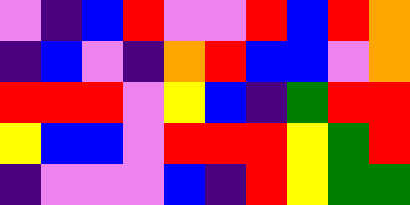[["violet", "indigo", "blue", "red", "violet", "violet", "red", "blue", "red", "orange"], ["indigo", "blue", "violet", "indigo", "orange", "red", "blue", "blue", "violet", "orange"], ["red", "red", "red", "violet", "yellow", "blue", "indigo", "green", "red", "red"], ["yellow", "blue", "blue", "violet", "red", "red", "red", "yellow", "green", "red"], ["indigo", "violet", "violet", "violet", "blue", "indigo", "red", "yellow", "green", "green"]]